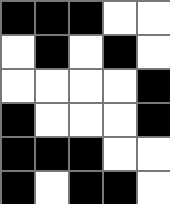[["black", "black", "black", "white", "white"], ["white", "black", "white", "black", "white"], ["white", "white", "white", "white", "black"], ["black", "white", "white", "white", "black"], ["black", "black", "black", "white", "white"], ["black", "white", "black", "black", "white"]]